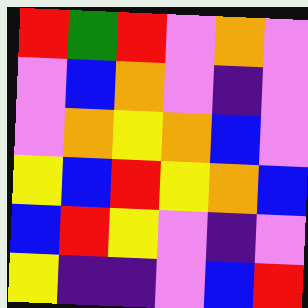[["red", "green", "red", "violet", "orange", "violet"], ["violet", "blue", "orange", "violet", "indigo", "violet"], ["violet", "orange", "yellow", "orange", "blue", "violet"], ["yellow", "blue", "red", "yellow", "orange", "blue"], ["blue", "red", "yellow", "violet", "indigo", "violet"], ["yellow", "indigo", "indigo", "violet", "blue", "red"]]